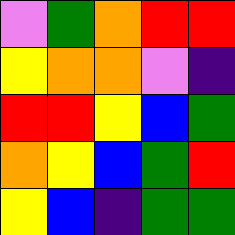[["violet", "green", "orange", "red", "red"], ["yellow", "orange", "orange", "violet", "indigo"], ["red", "red", "yellow", "blue", "green"], ["orange", "yellow", "blue", "green", "red"], ["yellow", "blue", "indigo", "green", "green"]]